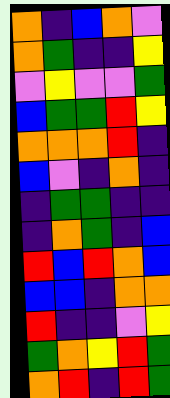[["orange", "indigo", "blue", "orange", "violet"], ["orange", "green", "indigo", "indigo", "yellow"], ["violet", "yellow", "violet", "violet", "green"], ["blue", "green", "green", "red", "yellow"], ["orange", "orange", "orange", "red", "indigo"], ["blue", "violet", "indigo", "orange", "indigo"], ["indigo", "green", "green", "indigo", "indigo"], ["indigo", "orange", "green", "indigo", "blue"], ["red", "blue", "red", "orange", "blue"], ["blue", "blue", "indigo", "orange", "orange"], ["red", "indigo", "indigo", "violet", "yellow"], ["green", "orange", "yellow", "red", "green"], ["orange", "red", "indigo", "red", "green"]]